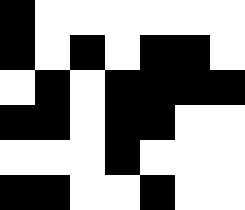[["black", "white", "white", "white", "white", "white", "white"], ["black", "white", "black", "white", "black", "black", "white"], ["white", "black", "white", "black", "black", "black", "black"], ["black", "black", "white", "black", "black", "white", "white"], ["white", "white", "white", "black", "white", "white", "white"], ["black", "black", "white", "white", "black", "white", "white"]]